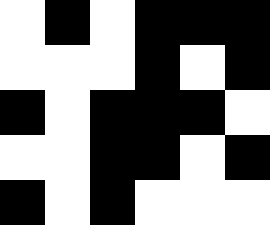[["white", "black", "white", "black", "black", "black"], ["white", "white", "white", "black", "white", "black"], ["black", "white", "black", "black", "black", "white"], ["white", "white", "black", "black", "white", "black"], ["black", "white", "black", "white", "white", "white"]]